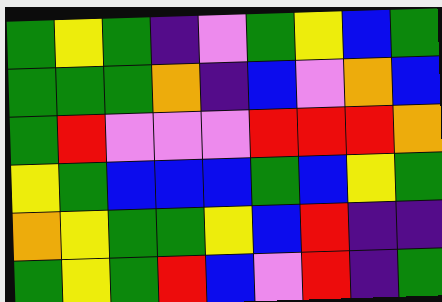[["green", "yellow", "green", "indigo", "violet", "green", "yellow", "blue", "green"], ["green", "green", "green", "orange", "indigo", "blue", "violet", "orange", "blue"], ["green", "red", "violet", "violet", "violet", "red", "red", "red", "orange"], ["yellow", "green", "blue", "blue", "blue", "green", "blue", "yellow", "green"], ["orange", "yellow", "green", "green", "yellow", "blue", "red", "indigo", "indigo"], ["green", "yellow", "green", "red", "blue", "violet", "red", "indigo", "green"]]